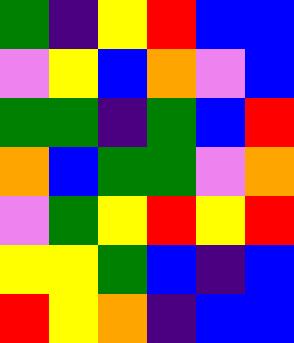[["green", "indigo", "yellow", "red", "blue", "blue"], ["violet", "yellow", "blue", "orange", "violet", "blue"], ["green", "green", "indigo", "green", "blue", "red"], ["orange", "blue", "green", "green", "violet", "orange"], ["violet", "green", "yellow", "red", "yellow", "red"], ["yellow", "yellow", "green", "blue", "indigo", "blue"], ["red", "yellow", "orange", "indigo", "blue", "blue"]]